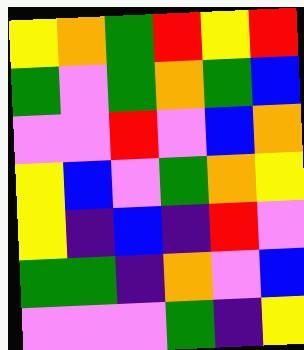[["yellow", "orange", "green", "red", "yellow", "red"], ["green", "violet", "green", "orange", "green", "blue"], ["violet", "violet", "red", "violet", "blue", "orange"], ["yellow", "blue", "violet", "green", "orange", "yellow"], ["yellow", "indigo", "blue", "indigo", "red", "violet"], ["green", "green", "indigo", "orange", "violet", "blue"], ["violet", "violet", "violet", "green", "indigo", "yellow"]]